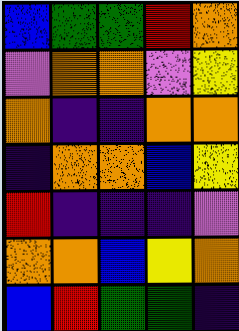[["blue", "green", "green", "red", "orange"], ["violet", "orange", "orange", "violet", "yellow"], ["orange", "indigo", "indigo", "orange", "orange"], ["indigo", "orange", "orange", "blue", "yellow"], ["red", "indigo", "indigo", "indigo", "violet"], ["orange", "orange", "blue", "yellow", "orange"], ["blue", "red", "green", "green", "indigo"]]